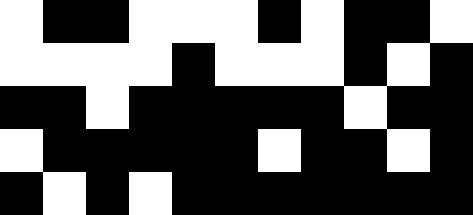[["white", "black", "black", "white", "white", "white", "black", "white", "black", "black", "white"], ["white", "white", "white", "white", "black", "white", "white", "white", "black", "white", "black"], ["black", "black", "white", "black", "black", "black", "black", "black", "white", "black", "black"], ["white", "black", "black", "black", "black", "black", "white", "black", "black", "white", "black"], ["black", "white", "black", "white", "black", "black", "black", "black", "black", "black", "black"]]